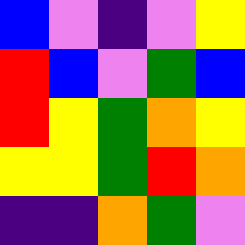[["blue", "violet", "indigo", "violet", "yellow"], ["red", "blue", "violet", "green", "blue"], ["red", "yellow", "green", "orange", "yellow"], ["yellow", "yellow", "green", "red", "orange"], ["indigo", "indigo", "orange", "green", "violet"]]